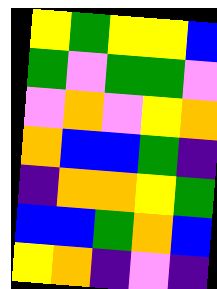[["yellow", "green", "yellow", "yellow", "blue"], ["green", "violet", "green", "green", "violet"], ["violet", "orange", "violet", "yellow", "orange"], ["orange", "blue", "blue", "green", "indigo"], ["indigo", "orange", "orange", "yellow", "green"], ["blue", "blue", "green", "orange", "blue"], ["yellow", "orange", "indigo", "violet", "indigo"]]